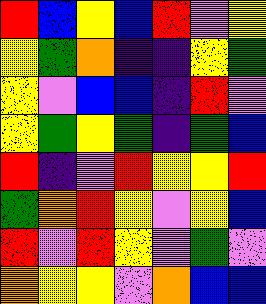[["red", "blue", "yellow", "blue", "red", "violet", "yellow"], ["yellow", "green", "orange", "indigo", "indigo", "yellow", "green"], ["yellow", "violet", "blue", "blue", "indigo", "red", "violet"], ["yellow", "green", "yellow", "green", "indigo", "green", "blue"], ["red", "indigo", "violet", "red", "yellow", "yellow", "red"], ["green", "orange", "red", "yellow", "violet", "yellow", "blue"], ["red", "violet", "red", "yellow", "violet", "green", "violet"], ["orange", "yellow", "yellow", "violet", "orange", "blue", "blue"]]